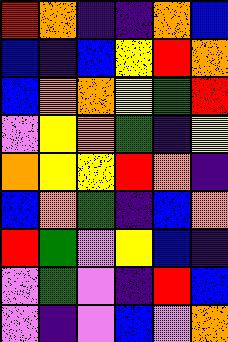[["red", "orange", "indigo", "indigo", "orange", "blue"], ["blue", "indigo", "blue", "yellow", "red", "orange"], ["blue", "orange", "orange", "yellow", "green", "red"], ["violet", "yellow", "orange", "green", "indigo", "yellow"], ["orange", "yellow", "yellow", "red", "orange", "indigo"], ["blue", "orange", "green", "indigo", "blue", "orange"], ["red", "green", "violet", "yellow", "blue", "indigo"], ["violet", "green", "violet", "indigo", "red", "blue"], ["violet", "indigo", "violet", "blue", "violet", "orange"]]